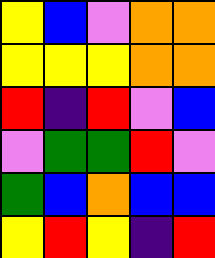[["yellow", "blue", "violet", "orange", "orange"], ["yellow", "yellow", "yellow", "orange", "orange"], ["red", "indigo", "red", "violet", "blue"], ["violet", "green", "green", "red", "violet"], ["green", "blue", "orange", "blue", "blue"], ["yellow", "red", "yellow", "indigo", "red"]]